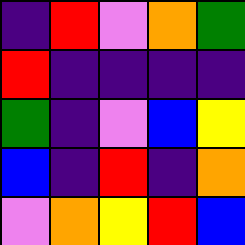[["indigo", "red", "violet", "orange", "green"], ["red", "indigo", "indigo", "indigo", "indigo"], ["green", "indigo", "violet", "blue", "yellow"], ["blue", "indigo", "red", "indigo", "orange"], ["violet", "orange", "yellow", "red", "blue"]]